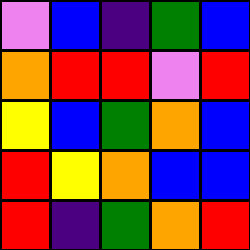[["violet", "blue", "indigo", "green", "blue"], ["orange", "red", "red", "violet", "red"], ["yellow", "blue", "green", "orange", "blue"], ["red", "yellow", "orange", "blue", "blue"], ["red", "indigo", "green", "orange", "red"]]